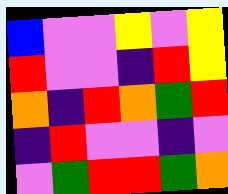[["blue", "violet", "violet", "yellow", "violet", "yellow"], ["red", "violet", "violet", "indigo", "red", "yellow"], ["orange", "indigo", "red", "orange", "green", "red"], ["indigo", "red", "violet", "violet", "indigo", "violet"], ["violet", "green", "red", "red", "green", "orange"]]